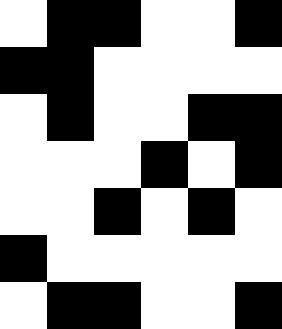[["white", "black", "black", "white", "white", "black"], ["black", "black", "white", "white", "white", "white"], ["white", "black", "white", "white", "black", "black"], ["white", "white", "white", "black", "white", "black"], ["white", "white", "black", "white", "black", "white"], ["black", "white", "white", "white", "white", "white"], ["white", "black", "black", "white", "white", "black"]]